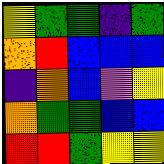[["yellow", "green", "green", "indigo", "green"], ["orange", "red", "blue", "blue", "blue"], ["indigo", "orange", "blue", "violet", "yellow"], ["orange", "green", "green", "blue", "blue"], ["red", "red", "green", "yellow", "yellow"]]